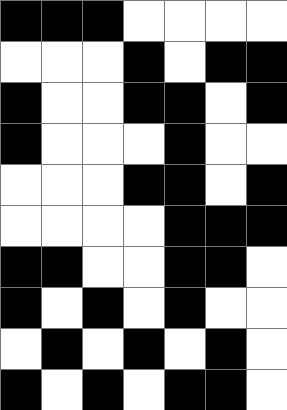[["black", "black", "black", "white", "white", "white", "white"], ["white", "white", "white", "black", "white", "black", "black"], ["black", "white", "white", "black", "black", "white", "black"], ["black", "white", "white", "white", "black", "white", "white"], ["white", "white", "white", "black", "black", "white", "black"], ["white", "white", "white", "white", "black", "black", "black"], ["black", "black", "white", "white", "black", "black", "white"], ["black", "white", "black", "white", "black", "white", "white"], ["white", "black", "white", "black", "white", "black", "white"], ["black", "white", "black", "white", "black", "black", "white"]]